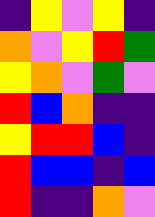[["indigo", "yellow", "violet", "yellow", "indigo"], ["orange", "violet", "yellow", "red", "green"], ["yellow", "orange", "violet", "green", "violet"], ["red", "blue", "orange", "indigo", "indigo"], ["yellow", "red", "red", "blue", "indigo"], ["red", "blue", "blue", "indigo", "blue"], ["red", "indigo", "indigo", "orange", "violet"]]